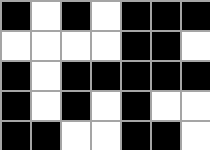[["black", "white", "black", "white", "black", "black", "black"], ["white", "white", "white", "white", "black", "black", "white"], ["black", "white", "black", "black", "black", "black", "black"], ["black", "white", "black", "white", "black", "white", "white"], ["black", "black", "white", "white", "black", "black", "white"]]